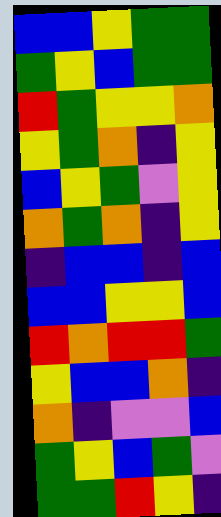[["blue", "blue", "yellow", "green", "green"], ["green", "yellow", "blue", "green", "green"], ["red", "green", "yellow", "yellow", "orange"], ["yellow", "green", "orange", "indigo", "yellow"], ["blue", "yellow", "green", "violet", "yellow"], ["orange", "green", "orange", "indigo", "yellow"], ["indigo", "blue", "blue", "indigo", "blue"], ["blue", "blue", "yellow", "yellow", "blue"], ["red", "orange", "red", "red", "green"], ["yellow", "blue", "blue", "orange", "indigo"], ["orange", "indigo", "violet", "violet", "blue"], ["green", "yellow", "blue", "green", "violet"], ["green", "green", "red", "yellow", "indigo"]]